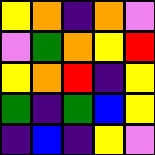[["yellow", "orange", "indigo", "orange", "violet"], ["violet", "green", "orange", "yellow", "red"], ["yellow", "orange", "red", "indigo", "yellow"], ["green", "indigo", "green", "blue", "yellow"], ["indigo", "blue", "indigo", "yellow", "violet"]]